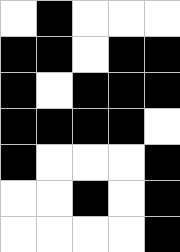[["white", "black", "white", "white", "white"], ["black", "black", "white", "black", "black"], ["black", "white", "black", "black", "black"], ["black", "black", "black", "black", "white"], ["black", "white", "white", "white", "black"], ["white", "white", "black", "white", "black"], ["white", "white", "white", "white", "black"]]